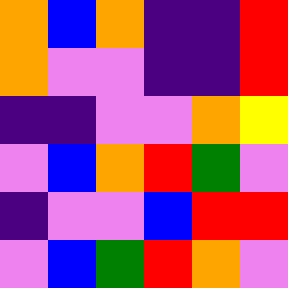[["orange", "blue", "orange", "indigo", "indigo", "red"], ["orange", "violet", "violet", "indigo", "indigo", "red"], ["indigo", "indigo", "violet", "violet", "orange", "yellow"], ["violet", "blue", "orange", "red", "green", "violet"], ["indigo", "violet", "violet", "blue", "red", "red"], ["violet", "blue", "green", "red", "orange", "violet"]]